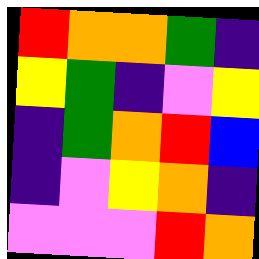[["red", "orange", "orange", "green", "indigo"], ["yellow", "green", "indigo", "violet", "yellow"], ["indigo", "green", "orange", "red", "blue"], ["indigo", "violet", "yellow", "orange", "indigo"], ["violet", "violet", "violet", "red", "orange"]]